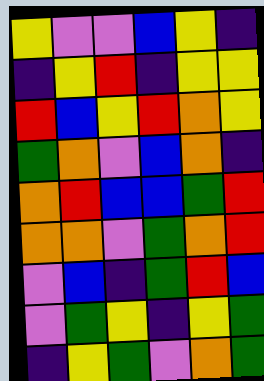[["yellow", "violet", "violet", "blue", "yellow", "indigo"], ["indigo", "yellow", "red", "indigo", "yellow", "yellow"], ["red", "blue", "yellow", "red", "orange", "yellow"], ["green", "orange", "violet", "blue", "orange", "indigo"], ["orange", "red", "blue", "blue", "green", "red"], ["orange", "orange", "violet", "green", "orange", "red"], ["violet", "blue", "indigo", "green", "red", "blue"], ["violet", "green", "yellow", "indigo", "yellow", "green"], ["indigo", "yellow", "green", "violet", "orange", "green"]]